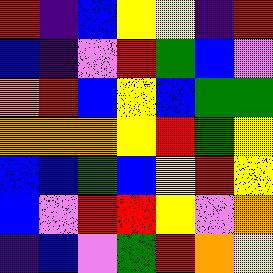[["red", "indigo", "blue", "yellow", "yellow", "indigo", "red"], ["blue", "indigo", "violet", "red", "green", "blue", "violet"], ["orange", "red", "blue", "yellow", "blue", "green", "green"], ["orange", "orange", "orange", "yellow", "red", "green", "yellow"], ["blue", "blue", "green", "blue", "yellow", "red", "yellow"], ["blue", "violet", "red", "red", "yellow", "violet", "orange"], ["indigo", "blue", "violet", "green", "red", "orange", "yellow"]]